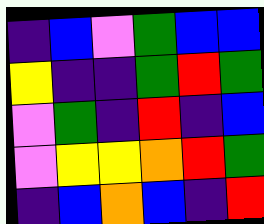[["indigo", "blue", "violet", "green", "blue", "blue"], ["yellow", "indigo", "indigo", "green", "red", "green"], ["violet", "green", "indigo", "red", "indigo", "blue"], ["violet", "yellow", "yellow", "orange", "red", "green"], ["indigo", "blue", "orange", "blue", "indigo", "red"]]